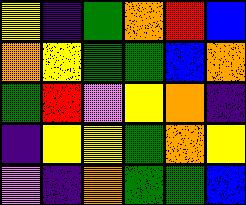[["yellow", "indigo", "green", "orange", "red", "blue"], ["orange", "yellow", "green", "green", "blue", "orange"], ["green", "red", "violet", "yellow", "orange", "indigo"], ["indigo", "yellow", "yellow", "green", "orange", "yellow"], ["violet", "indigo", "orange", "green", "green", "blue"]]